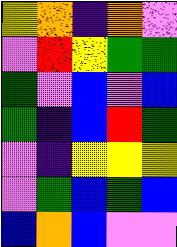[["yellow", "orange", "indigo", "orange", "violet"], ["violet", "red", "yellow", "green", "green"], ["green", "violet", "blue", "violet", "blue"], ["green", "indigo", "blue", "red", "green"], ["violet", "indigo", "yellow", "yellow", "yellow"], ["violet", "green", "blue", "green", "blue"], ["blue", "orange", "blue", "violet", "violet"]]